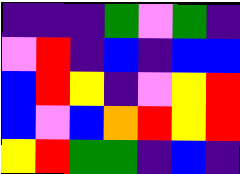[["indigo", "indigo", "indigo", "green", "violet", "green", "indigo"], ["violet", "red", "indigo", "blue", "indigo", "blue", "blue"], ["blue", "red", "yellow", "indigo", "violet", "yellow", "red"], ["blue", "violet", "blue", "orange", "red", "yellow", "red"], ["yellow", "red", "green", "green", "indigo", "blue", "indigo"]]